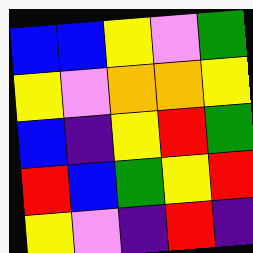[["blue", "blue", "yellow", "violet", "green"], ["yellow", "violet", "orange", "orange", "yellow"], ["blue", "indigo", "yellow", "red", "green"], ["red", "blue", "green", "yellow", "red"], ["yellow", "violet", "indigo", "red", "indigo"]]